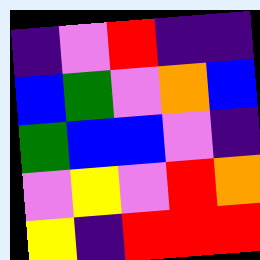[["indigo", "violet", "red", "indigo", "indigo"], ["blue", "green", "violet", "orange", "blue"], ["green", "blue", "blue", "violet", "indigo"], ["violet", "yellow", "violet", "red", "orange"], ["yellow", "indigo", "red", "red", "red"]]